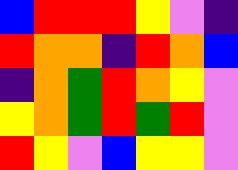[["blue", "red", "red", "red", "yellow", "violet", "indigo"], ["red", "orange", "orange", "indigo", "red", "orange", "blue"], ["indigo", "orange", "green", "red", "orange", "yellow", "violet"], ["yellow", "orange", "green", "red", "green", "red", "violet"], ["red", "yellow", "violet", "blue", "yellow", "yellow", "violet"]]